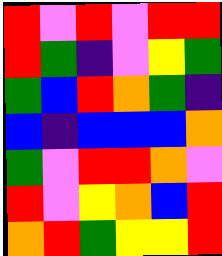[["red", "violet", "red", "violet", "red", "red"], ["red", "green", "indigo", "violet", "yellow", "green"], ["green", "blue", "red", "orange", "green", "indigo"], ["blue", "indigo", "blue", "blue", "blue", "orange"], ["green", "violet", "red", "red", "orange", "violet"], ["red", "violet", "yellow", "orange", "blue", "red"], ["orange", "red", "green", "yellow", "yellow", "red"]]